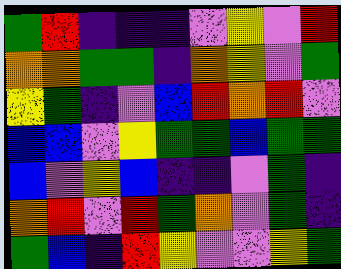[["green", "red", "indigo", "indigo", "indigo", "violet", "yellow", "violet", "red"], ["orange", "orange", "green", "green", "indigo", "orange", "yellow", "violet", "green"], ["yellow", "green", "indigo", "violet", "blue", "red", "orange", "red", "violet"], ["blue", "blue", "violet", "yellow", "green", "green", "blue", "green", "green"], ["blue", "violet", "yellow", "blue", "indigo", "indigo", "violet", "green", "indigo"], ["orange", "red", "violet", "red", "green", "orange", "violet", "green", "indigo"], ["green", "blue", "indigo", "red", "yellow", "violet", "violet", "yellow", "green"]]